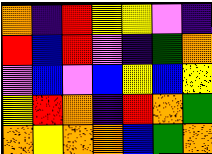[["orange", "indigo", "red", "yellow", "yellow", "violet", "indigo"], ["red", "blue", "red", "violet", "indigo", "green", "orange"], ["violet", "blue", "violet", "blue", "yellow", "blue", "yellow"], ["yellow", "red", "orange", "indigo", "red", "orange", "green"], ["orange", "yellow", "orange", "orange", "blue", "green", "orange"]]